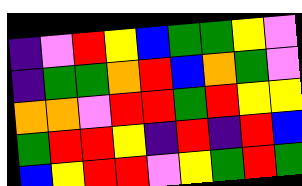[["indigo", "violet", "red", "yellow", "blue", "green", "green", "yellow", "violet"], ["indigo", "green", "green", "orange", "red", "blue", "orange", "green", "violet"], ["orange", "orange", "violet", "red", "red", "green", "red", "yellow", "yellow"], ["green", "red", "red", "yellow", "indigo", "red", "indigo", "red", "blue"], ["blue", "yellow", "red", "red", "violet", "yellow", "green", "red", "green"]]